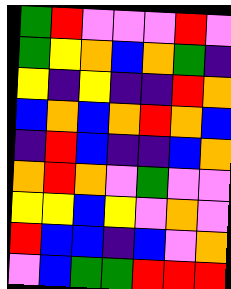[["green", "red", "violet", "violet", "violet", "red", "violet"], ["green", "yellow", "orange", "blue", "orange", "green", "indigo"], ["yellow", "indigo", "yellow", "indigo", "indigo", "red", "orange"], ["blue", "orange", "blue", "orange", "red", "orange", "blue"], ["indigo", "red", "blue", "indigo", "indigo", "blue", "orange"], ["orange", "red", "orange", "violet", "green", "violet", "violet"], ["yellow", "yellow", "blue", "yellow", "violet", "orange", "violet"], ["red", "blue", "blue", "indigo", "blue", "violet", "orange"], ["violet", "blue", "green", "green", "red", "red", "red"]]